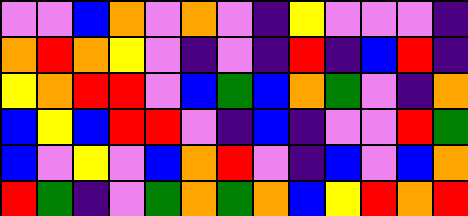[["violet", "violet", "blue", "orange", "violet", "orange", "violet", "indigo", "yellow", "violet", "violet", "violet", "indigo"], ["orange", "red", "orange", "yellow", "violet", "indigo", "violet", "indigo", "red", "indigo", "blue", "red", "indigo"], ["yellow", "orange", "red", "red", "violet", "blue", "green", "blue", "orange", "green", "violet", "indigo", "orange"], ["blue", "yellow", "blue", "red", "red", "violet", "indigo", "blue", "indigo", "violet", "violet", "red", "green"], ["blue", "violet", "yellow", "violet", "blue", "orange", "red", "violet", "indigo", "blue", "violet", "blue", "orange"], ["red", "green", "indigo", "violet", "green", "orange", "green", "orange", "blue", "yellow", "red", "orange", "red"]]